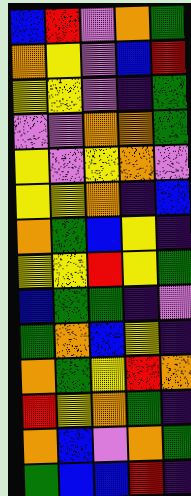[["blue", "red", "violet", "orange", "green"], ["orange", "yellow", "violet", "blue", "red"], ["yellow", "yellow", "violet", "indigo", "green"], ["violet", "violet", "orange", "orange", "green"], ["yellow", "violet", "yellow", "orange", "violet"], ["yellow", "yellow", "orange", "indigo", "blue"], ["orange", "green", "blue", "yellow", "indigo"], ["yellow", "yellow", "red", "yellow", "green"], ["blue", "green", "green", "indigo", "violet"], ["green", "orange", "blue", "yellow", "indigo"], ["orange", "green", "yellow", "red", "orange"], ["red", "yellow", "orange", "green", "indigo"], ["orange", "blue", "violet", "orange", "green"], ["green", "blue", "blue", "red", "indigo"]]